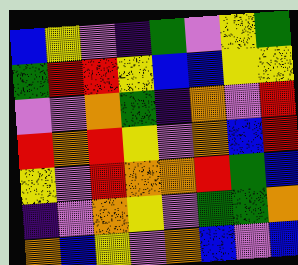[["blue", "yellow", "violet", "indigo", "green", "violet", "yellow", "green"], ["green", "red", "red", "yellow", "blue", "blue", "yellow", "yellow"], ["violet", "violet", "orange", "green", "indigo", "orange", "violet", "red"], ["red", "orange", "red", "yellow", "violet", "orange", "blue", "red"], ["yellow", "violet", "red", "orange", "orange", "red", "green", "blue"], ["indigo", "violet", "orange", "yellow", "violet", "green", "green", "orange"], ["orange", "blue", "yellow", "violet", "orange", "blue", "violet", "blue"]]